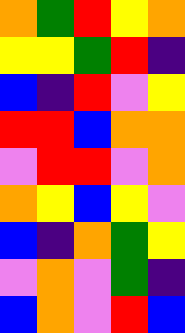[["orange", "green", "red", "yellow", "orange"], ["yellow", "yellow", "green", "red", "indigo"], ["blue", "indigo", "red", "violet", "yellow"], ["red", "red", "blue", "orange", "orange"], ["violet", "red", "red", "violet", "orange"], ["orange", "yellow", "blue", "yellow", "violet"], ["blue", "indigo", "orange", "green", "yellow"], ["violet", "orange", "violet", "green", "indigo"], ["blue", "orange", "violet", "red", "blue"]]